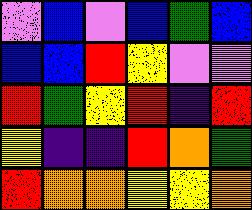[["violet", "blue", "violet", "blue", "green", "blue"], ["blue", "blue", "red", "yellow", "violet", "violet"], ["red", "green", "yellow", "red", "indigo", "red"], ["yellow", "indigo", "indigo", "red", "orange", "green"], ["red", "orange", "orange", "yellow", "yellow", "orange"]]